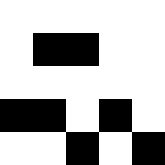[["white", "white", "white", "white", "white"], ["white", "black", "black", "white", "white"], ["white", "white", "white", "white", "white"], ["black", "black", "white", "black", "white"], ["white", "white", "black", "white", "black"]]